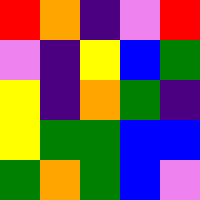[["red", "orange", "indigo", "violet", "red"], ["violet", "indigo", "yellow", "blue", "green"], ["yellow", "indigo", "orange", "green", "indigo"], ["yellow", "green", "green", "blue", "blue"], ["green", "orange", "green", "blue", "violet"]]